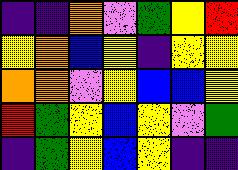[["indigo", "indigo", "orange", "violet", "green", "yellow", "red"], ["yellow", "orange", "blue", "yellow", "indigo", "yellow", "yellow"], ["orange", "orange", "violet", "yellow", "blue", "blue", "yellow"], ["red", "green", "yellow", "blue", "yellow", "violet", "green"], ["indigo", "green", "yellow", "blue", "yellow", "indigo", "indigo"]]